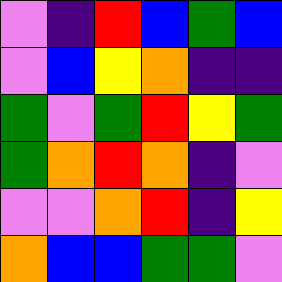[["violet", "indigo", "red", "blue", "green", "blue"], ["violet", "blue", "yellow", "orange", "indigo", "indigo"], ["green", "violet", "green", "red", "yellow", "green"], ["green", "orange", "red", "orange", "indigo", "violet"], ["violet", "violet", "orange", "red", "indigo", "yellow"], ["orange", "blue", "blue", "green", "green", "violet"]]